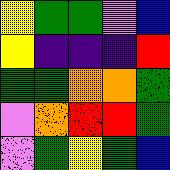[["yellow", "green", "green", "violet", "blue"], ["yellow", "indigo", "indigo", "indigo", "red"], ["green", "green", "orange", "orange", "green"], ["violet", "orange", "red", "red", "green"], ["violet", "green", "yellow", "green", "blue"]]